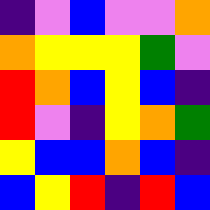[["indigo", "violet", "blue", "violet", "violet", "orange"], ["orange", "yellow", "yellow", "yellow", "green", "violet"], ["red", "orange", "blue", "yellow", "blue", "indigo"], ["red", "violet", "indigo", "yellow", "orange", "green"], ["yellow", "blue", "blue", "orange", "blue", "indigo"], ["blue", "yellow", "red", "indigo", "red", "blue"]]